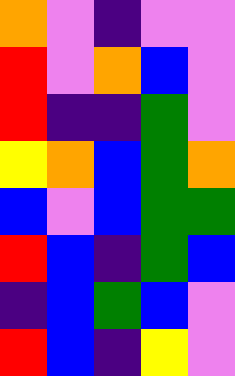[["orange", "violet", "indigo", "violet", "violet"], ["red", "violet", "orange", "blue", "violet"], ["red", "indigo", "indigo", "green", "violet"], ["yellow", "orange", "blue", "green", "orange"], ["blue", "violet", "blue", "green", "green"], ["red", "blue", "indigo", "green", "blue"], ["indigo", "blue", "green", "blue", "violet"], ["red", "blue", "indigo", "yellow", "violet"]]